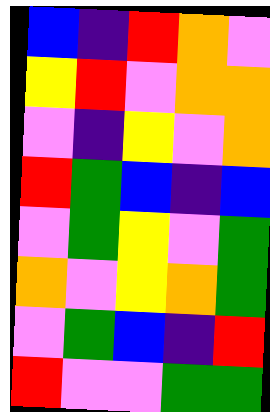[["blue", "indigo", "red", "orange", "violet"], ["yellow", "red", "violet", "orange", "orange"], ["violet", "indigo", "yellow", "violet", "orange"], ["red", "green", "blue", "indigo", "blue"], ["violet", "green", "yellow", "violet", "green"], ["orange", "violet", "yellow", "orange", "green"], ["violet", "green", "blue", "indigo", "red"], ["red", "violet", "violet", "green", "green"]]